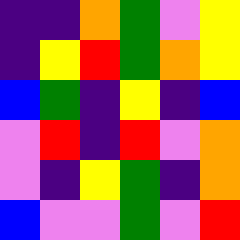[["indigo", "indigo", "orange", "green", "violet", "yellow"], ["indigo", "yellow", "red", "green", "orange", "yellow"], ["blue", "green", "indigo", "yellow", "indigo", "blue"], ["violet", "red", "indigo", "red", "violet", "orange"], ["violet", "indigo", "yellow", "green", "indigo", "orange"], ["blue", "violet", "violet", "green", "violet", "red"]]